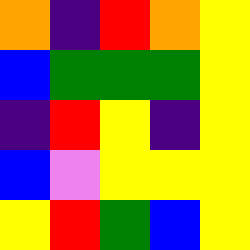[["orange", "indigo", "red", "orange", "yellow"], ["blue", "green", "green", "green", "yellow"], ["indigo", "red", "yellow", "indigo", "yellow"], ["blue", "violet", "yellow", "yellow", "yellow"], ["yellow", "red", "green", "blue", "yellow"]]